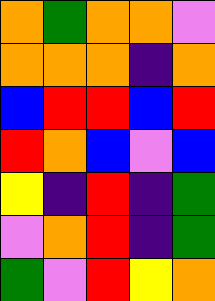[["orange", "green", "orange", "orange", "violet"], ["orange", "orange", "orange", "indigo", "orange"], ["blue", "red", "red", "blue", "red"], ["red", "orange", "blue", "violet", "blue"], ["yellow", "indigo", "red", "indigo", "green"], ["violet", "orange", "red", "indigo", "green"], ["green", "violet", "red", "yellow", "orange"]]